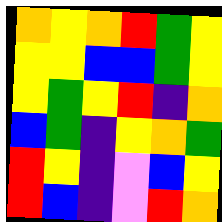[["orange", "yellow", "orange", "red", "green", "yellow"], ["yellow", "yellow", "blue", "blue", "green", "yellow"], ["yellow", "green", "yellow", "red", "indigo", "orange"], ["blue", "green", "indigo", "yellow", "orange", "green"], ["red", "yellow", "indigo", "violet", "blue", "yellow"], ["red", "blue", "indigo", "violet", "red", "orange"]]